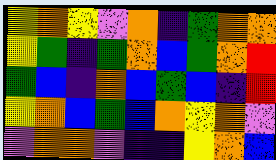[["yellow", "orange", "yellow", "violet", "orange", "indigo", "green", "orange", "orange"], ["yellow", "green", "indigo", "green", "orange", "blue", "green", "orange", "red"], ["green", "blue", "indigo", "orange", "blue", "green", "blue", "indigo", "red"], ["yellow", "orange", "blue", "green", "blue", "orange", "yellow", "orange", "violet"], ["violet", "orange", "orange", "violet", "indigo", "indigo", "yellow", "orange", "blue"]]